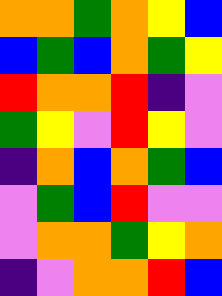[["orange", "orange", "green", "orange", "yellow", "blue"], ["blue", "green", "blue", "orange", "green", "yellow"], ["red", "orange", "orange", "red", "indigo", "violet"], ["green", "yellow", "violet", "red", "yellow", "violet"], ["indigo", "orange", "blue", "orange", "green", "blue"], ["violet", "green", "blue", "red", "violet", "violet"], ["violet", "orange", "orange", "green", "yellow", "orange"], ["indigo", "violet", "orange", "orange", "red", "blue"]]